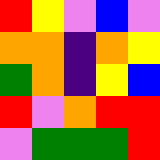[["red", "yellow", "violet", "blue", "violet"], ["orange", "orange", "indigo", "orange", "yellow"], ["green", "orange", "indigo", "yellow", "blue"], ["red", "violet", "orange", "red", "red"], ["violet", "green", "green", "green", "red"]]